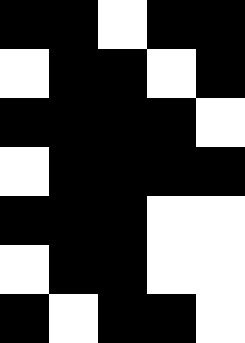[["black", "black", "white", "black", "black"], ["white", "black", "black", "white", "black"], ["black", "black", "black", "black", "white"], ["white", "black", "black", "black", "black"], ["black", "black", "black", "white", "white"], ["white", "black", "black", "white", "white"], ["black", "white", "black", "black", "white"]]